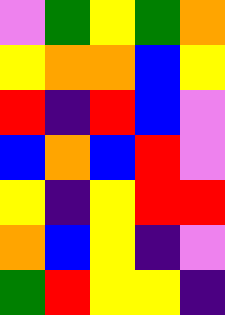[["violet", "green", "yellow", "green", "orange"], ["yellow", "orange", "orange", "blue", "yellow"], ["red", "indigo", "red", "blue", "violet"], ["blue", "orange", "blue", "red", "violet"], ["yellow", "indigo", "yellow", "red", "red"], ["orange", "blue", "yellow", "indigo", "violet"], ["green", "red", "yellow", "yellow", "indigo"]]